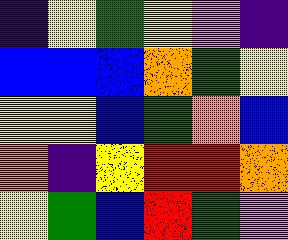[["indigo", "yellow", "green", "yellow", "violet", "indigo"], ["blue", "blue", "blue", "orange", "green", "yellow"], ["yellow", "yellow", "blue", "green", "orange", "blue"], ["orange", "indigo", "yellow", "red", "red", "orange"], ["yellow", "green", "blue", "red", "green", "violet"]]